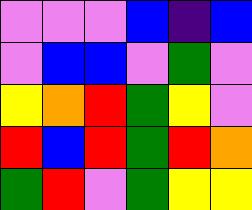[["violet", "violet", "violet", "blue", "indigo", "blue"], ["violet", "blue", "blue", "violet", "green", "violet"], ["yellow", "orange", "red", "green", "yellow", "violet"], ["red", "blue", "red", "green", "red", "orange"], ["green", "red", "violet", "green", "yellow", "yellow"]]